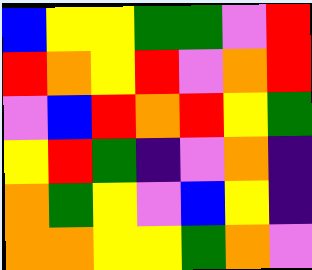[["blue", "yellow", "yellow", "green", "green", "violet", "red"], ["red", "orange", "yellow", "red", "violet", "orange", "red"], ["violet", "blue", "red", "orange", "red", "yellow", "green"], ["yellow", "red", "green", "indigo", "violet", "orange", "indigo"], ["orange", "green", "yellow", "violet", "blue", "yellow", "indigo"], ["orange", "orange", "yellow", "yellow", "green", "orange", "violet"]]